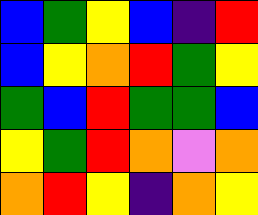[["blue", "green", "yellow", "blue", "indigo", "red"], ["blue", "yellow", "orange", "red", "green", "yellow"], ["green", "blue", "red", "green", "green", "blue"], ["yellow", "green", "red", "orange", "violet", "orange"], ["orange", "red", "yellow", "indigo", "orange", "yellow"]]